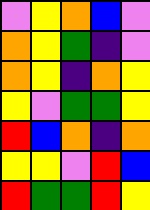[["violet", "yellow", "orange", "blue", "violet"], ["orange", "yellow", "green", "indigo", "violet"], ["orange", "yellow", "indigo", "orange", "yellow"], ["yellow", "violet", "green", "green", "yellow"], ["red", "blue", "orange", "indigo", "orange"], ["yellow", "yellow", "violet", "red", "blue"], ["red", "green", "green", "red", "yellow"]]